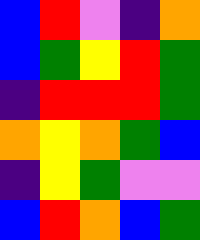[["blue", "red", "violet", "indigo", "orange"], ["blue", "green", "yellow", "red", "green"], ["indigo", "red", "red", "red", "green"], ["orange", "yellow", "orange", "green", "blue"], ["indigo", "yellow", "green", "violet", "violet"], ["blue", "red", "orange", "blue", "green"]]